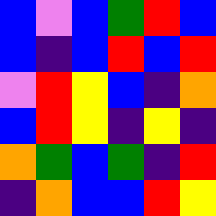[["blue", "violet", "blue", "green", "red", "blue"], ["blue", "indigo", "blue", "red", "blue", "red"], ["violet", "red", "yellow", "blue", "indigo", "orange"], ["blue", "red", "yellow", "indigo", "yellow", "indigo"], ["orange", "green", "blue", "green", "indigo", "red"], ["indigo", "orange", "blue", "blue", "red", "yellow"]]